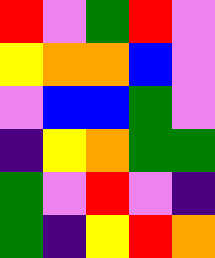[["red", "violet", "green", "red", "violet"], ["yellow", "orange", "orange", "blue", "violet"], ["violet", "blue", "blue", "green", "violet"], ["indigo", "yellow", "orange", "green", "green"], ["green", "violet", "red", "violet", "indigo"], ["green", "indigo", "yellow", "red", "orange"]]